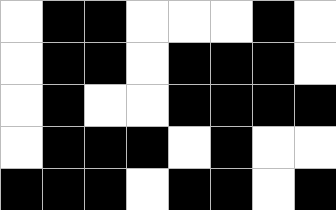[["white", "black", "black", "white", "white", "white", "black", "white"], ["white", "black", "black", "white", "black", "black", "black", "white"], ["white", "black", "white", "white", "black", "black", "black", "black"], ["white", "black", "black", "black", "white", "black", "white", "white"], ["black", "black", "black", "white", "black", "black", "white", "black"]]